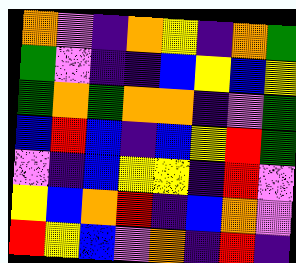[["orange", "violet", "indigo", "orange", "yellow", "indigo", "orange", "green"], ["green", "violet", "indigo", "indigo", "blue", "yellow", "blue", "yellow"], ["green", "orange", "green", "orange", "orange", "indigo", "violet", "green"], ["blue", "red", "blue", "indigo", "blue", "yellow", "red", "green"], ["violet", "indigo", "blue", "yellow", "yellow", "indigo", "red", "violet"], ["yellow", "blue", "orange", "red", "indigo", "blue", "orange", "violet"], ["red", "yellow", "blue", "violet", "orange", "indigo", "red", "indigo"]]